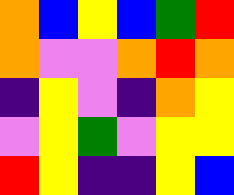[["orange", "blue", "yellow", "blue", "green", "red"], ["orange", "violet", "violet", "orange", "red", "orange"], ["indigo", "yellow", "violet", "indigo", "orange", "yellow"], ["violet", "yellow", "green", "violet", "yellow", "yellow"], ["red", "yellow", "indigo", "indigo", "yellow", "blue"]]